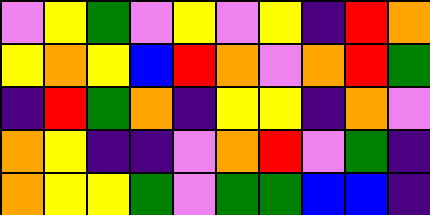[["violet", "yellow", "green", "violet", "yellow", "violet", "yellow", "indigo", "red", "orange"], ["yellow", "orange", "yellow", "blue", "red", "orange", "violet", "orange", "red", "green"], ["indigo", "red", "green", "orange", "indigo", "yellow", "yellow", "indigo", "orange", "violet"], ["orange", "yellow", "indigo", "indigo", "violet", "orange", "red", "violet", "green", "indigo"], ["orange", "yellow", "yellow", "green", "violet", "green", "green", "blue", "blue", "indigo"]]